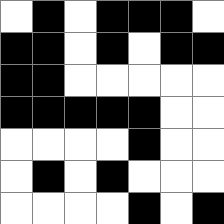[["white", "black", "white", "black", "black", "black", "white"], ["black", "black", "white", "black", "white", "black", "black"], ["black", "black", "white", "white", "white", "white", "white"], ["black", "black", "black", "black", "black", "white", "white"], ["white", "white", "white", "white", "black", "white", "white"], ["white", "black", "white", "black", "white", "white", "white"], ["white", "white", "white", "white", "black", "white", "black"]]